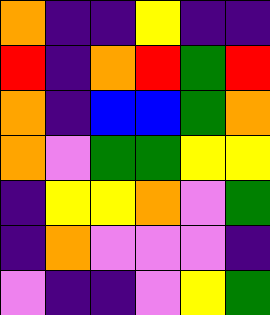[["orange", "indigo", "indigo", "yellow", "indigo", "indigo"], ["red", "indigo", "orange", "red", "green", "red"], ["orange", "indigo", "blue", "blue", "green", "orange"], ["orange", "violet", "green", "green", "yellow", "yellow"], ["indigo", "yellow", "yellow", "orange", "violet", "green"], ["indigo", "orange", "violet", "violet", "violet", "indigo"], ["violet", "indigo", "indigo", "violet", "yellow", "green"]]